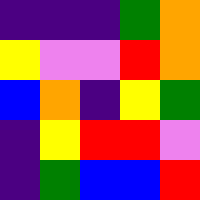[["indigo", "indigo", "indigo", "green", "orange"], ["yellow", "violet", "violet", "red", "orange"], ["blue", "orange", "indigo", "yellow", "green"], ["indigo", "yellow", "red", "red", "violet"], ["indigo", "green", "blue", "blue", "red"]]